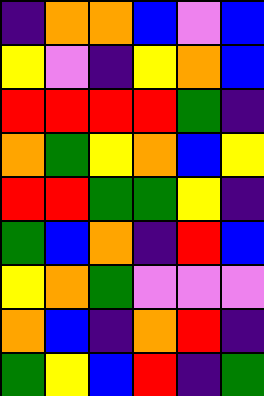[["indigo", "orange", "orange", "blue", "violet", "blue"], ["yellow", "violet", "indigo", "yellow", "orange", "blue"], ["red", "red", "red", "red", "green", "indigo"], ["orange", "green", "yellow", "orange", "blue", "yellow"], ["red", "red", "green", "green", "yellow", "indigo"], ["green", "blue", "orange", "indigo", "red", "blue"], ["yellow", "orange", "green", "violet", "violet", "violet"], ["orange", "blue", "indigo", "orange", "red", "indigo"], ["green", "yellow", "blue", "red", "indigo", "green"]]